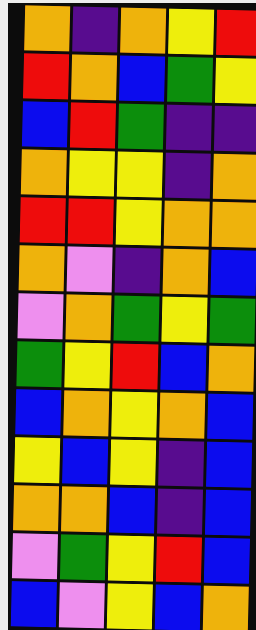[["orange", "indigo", "orange", "yellow", "red"], ["red", "orange", "blue", "green", "yellow"], ["blue", "red", "green", "indigo", "indigo"], ["orange", "yellow", "yellow", "indigo", "orange"], ["red", "red", "yellow", "orange", "orange"], ["orange", "violet", "indigo", "orange", "blue"], ["violet", "orange", "green", "yellow", "green"], ["green", "yellow", "red", "blue", "orange"], ["blue", "orange", "yellow", "orange", "blue"], ["yellow", "blue", "yellow", "indigo", "blue"], ["orange", "orange", "blue", "indigo", "blue"], ["violet", "green", "yellow", "red", "blue"], ["blue", "violet", "yellow", "blue", "orange"]]